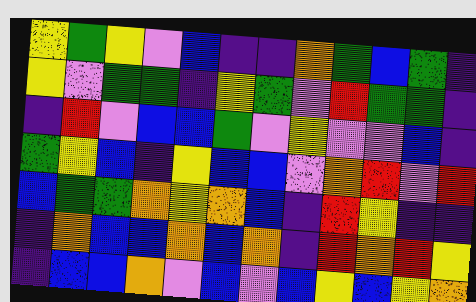[["yellow", "green", "yellow", "violet", "blue", "indigo", "indigo", "orange", "green", "blue", "green", "indigo"], ["yellow", "violet", "green", "green", "indigo", "yellow", "green", "violet", "red", "green", "green", "indigo"], ["indigo", "red", "violet", "blue", "blue", "green", "violet", "yellow", "violet", "violet", "blue", "indigo"], ["green", "yellow", "blue", "indigo", "yellow", "blue", "blue", "violet", "orange", "red", "violet", "red"], ["blue", "green", "green", "orange", "yellow", "orange", "blue", "indigo", "red", "yellow", "indigo", "indigo"], ["indigo", "orange", "blue", "blue", "orange", "blue", "orange", "indigo", "red", "orange", "red", "yellow"], ["indigo", "blue", "blue", "orange", "violet", "blue", "violet", "blue", "yellow", "blue", "yellow", "orange"]]